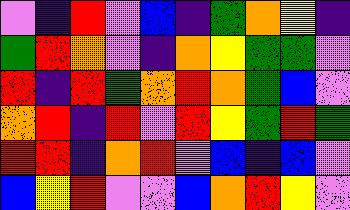[["violet", "indigo", "red", "violet", "blue", "indigo", "green", "orange", "yellow", "indigo"], ["green", "red", "orange", "violet", "indigo", "orange", "yellow", "green", "green", "violet"], ["red", "indigo", "red", "green", "orange", "red", "orange", "green", "blue", "violet"], ["orange", "red", "indigo", "red", "violet", "red", "yellow", "green", "red", "green"], ["red", "red", "indigo", "orange", "red", "violet", "blue", "indigo", "blue", "violet"], ["blue", "yellow", "red", "violet", "violet", "blue", "orange", "red", "yellow", "violet"]]